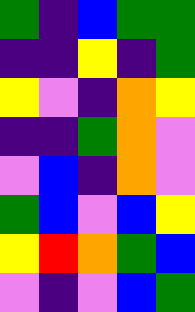[["green", "indigo", "blue", "green", "green"], ["indigo", "indigo", "yellow", "indigo", "green"], ["yellow", "violet", "indigo", "orange", "yellow"], ["indigo", "indigo", "green", "orange", "violet"], ["violet", "blue", "indigo", "orange", "violet"], ["green", "blue", "violet", "blue", "yellow"], ["yellow", "red", "orange", "green", "blue"], ["violet", "indigo", "violet", "blue", "green"]]